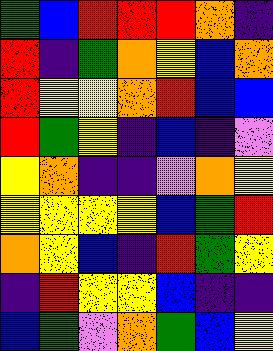[["green", "blue", "red", "red", "red", "orange", "indigo"], ["red", "indigo", "green", "orange", "yellow", "blue", "orange"], ["red", "yellow", "yellow", "orange", "red", "blue", "blue"], ["red", "green", "yellow", "indigo", "blue", "indigo", "violet"], ["yellow", "orange", "indigo", "indigo", "violet", "orange", "yellow"], ["yellow", "yellow", "yellow", "yellow", "blue", "green", "red"], ["orange", "yellow", "blue", "indigo", "red", "green", "yellow"], ["indigo", "red", "yellow", "yellow", "blue", "indigo", "indigo"], ["blue", "green", "violet", "orange", "green", "blue", "yellow"]]